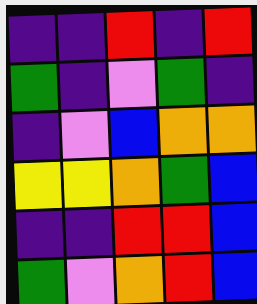[["indigo", "indigo", "red", "indigo", "red"], ["green", "indigo", "violet", "green", "indigo"], ["indigo", "violet", "blue", "orange", "orange"], ["yellow", "yellow", "orange", "green", "blue"], ["indigo", "indigo", "red", "red", "blue"], ["green", "violet", "orange", "red", "blue"]]